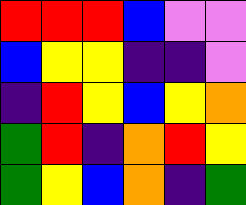[["red", "red", "red", "blue", "violet", "violet"], ["blue", "yellow", "yellow", "indigo", "indigo", "violet"], ["indigo", "red", "yellow", "blue", "yellow", "orange"], ["green", "red", "indigo", "orange", "red", "yellow"], ["green", "yellow", "blue", "orange", "indigo", "green"]]